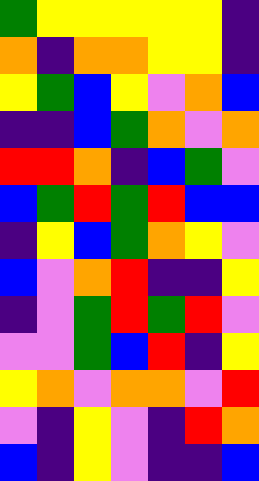[["green", "yellow", "yellow", "yellow", "yellow", "yellow", "indigo"], ["orange", "indigo", "orange", "orange", "yellow", "yellow", "indigo"], ["yellow", "green", "blue", "yellow", "violet", "orange", "blue"], ["indigo", "indigo", "blue", "green", "orange", "violet", "orange"], ["red", "red", "orange", "indigo", "blue", "green", "violet"], ["blue", "green", "red", "green", "red", "blue", "blue"], ["indigo", "yellow", "blue", "green", "orange", "yellow", "violet"], ["blue", "violet", "orange", "red", "indigo", "indigo", "yellow"], ["indigo", "violet", "green", "red", "green", "red", "violet"], ["violet", "violet", "green", "blue", "red", "indigo", "yellow"], ["yellow", "orange", "violet", "orange", "orange", "violet", "red"], ["violet", "indigo", "yellow", "violet", "indigo", "red", "orange"], ["blue", "indigo", "yellow", "violet", "indigo", "indigo", "blue"]]